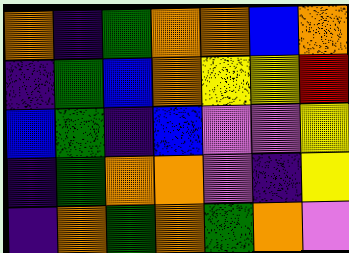[["orange", "indigo", "green", "orange", "orange", "blue", "orange"], ["indigo", "green", "blue", "orange", "yellow", "yellow", "red"], ["blue", "green", "indigo", "blue", "violet", "violet", "yellow"], ["indigo", "green", "orange", "orange", "violet", "indigo", "yellow"], ["indigo", "orange", "green", "orange", "green", "orange", "violet"]]